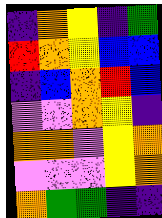[["indigo", "orange", "yellow", "indigo", "green"], ["red", "orange", "yellow", "blue", "blue"], ["indigo", "blue", "orange", "red", "blue"], ["violet", "violet", "orange", "yellow", "indigo"], ["orange", "orange", "violet", "yellow", "orange"], ["violet", "violet", "violet", "yellow", "orange"], ["orange", "green", "green", "indigo", "indigo"]]